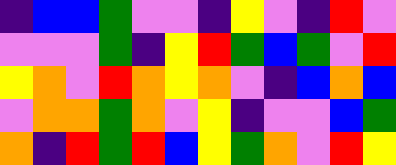[["indigo", "blue", "blue", "green", "violet", "violet", "indigo", "yellow", "violet", "indigo", "red", "violet"], ["violet", "violet", "violet", "green", "indigo", "yellow", "red", "green", "blue", "green", "violet", "red"], ["yellow", "orange", "violet", "red", "orange", "yellow", "orange", "violet", "indigo", "blue", "orange", "blue"], ["violet", "orange", "orange", "green", "orange", "violet", "yellow", "indigo", "violet", "violet", "blue", "green"], ["orange", "indigo", "red", "green", "red", "blue", "yellow", "green", "orange", "violet", "red", "yellow"]]